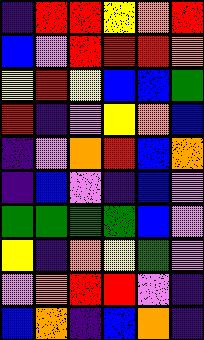[["indigo", "red", "red", "yellow", "orange", "red"], ["blue", "violet", "red", "red", "red", "orange"], ["yellow", "red", "yellow", "blue", "blue", "green"], ["red", "indigo", "violet", "yellow", "orange", "blue"], ["indigo", "violet", "orange", "red", "blue", "orange"], ["indigo", "blue", "violet", "indigo", "blue", "violet"], ["green", "green", "green", "green", "blue", "violet"], ["yellow", "indigo", "orange", "yellow", "green", "violet"], ["violet", "orange", "red", "red", "violet", "indigo"], ["blue", "orange", "indigo", "blue", "orange", "indigo"]]